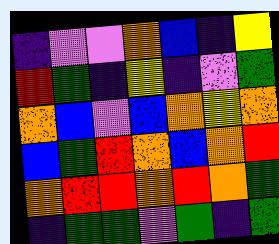[["indigo", "violet", "violet", "orange", "blue", "indigo", "yellow"], ["red", "green", "indigo", "yellow", "indigo", "violet", "green"], ["orange", "blue", "violet", "blue", "orange", "yellow", "orange"], ["blue", "green", "red", "orange", "blue", "orange", "red"], ["orange", "red", "red", "orange", "red", "orange", "green"], ["indigo", "green", "green", "violet", "green", "indigo", "green"]]